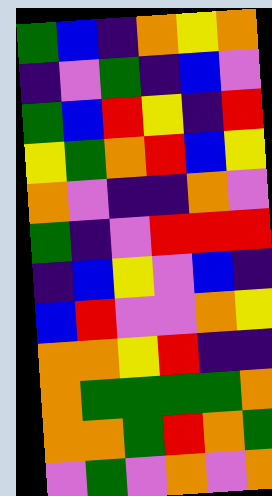[["green", "blue", "indigo", "orange", "yellow", "orange"], ["indigo", "violet", "green", "indigo", "blue", "violet"], ["green", "blue", "red", "yellow", "indigo", "red"], ["yellow", "green", "orange", "red", "blue", "yellow"], ["orange", "violet", "indigo", "indigo", "orange", "violet"], ["green", "indigo", "violet", "red", "red", "red"], ["indigo", "blue", "yellow", "violet", "blue", "indigo"], ["blue", "red", "violet", "violet", "orange", "yellow"], ["orange", "orange", "yellow", "red", "indigo", "indigo"], ["orange", "green", "green", "green", "green", "orange"], ["orange", "orange", "green", "red", "orange", "green"], ["violet", "green", "violet", "orange", "violet", "orange"]]